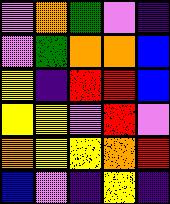[["violet", "orange", "green", "violet", "indigo"], ["violet", "green", "orange", "orange", "blue"], ["yellow", "indigo", "red", "red", "blue"], ["yellow", "yellow", "violet", "red", "violet"], ["orange", "yellow", "yellow", "orange", "red"], ["blue", "violet", "indigo", "yellow", "indigo"]]